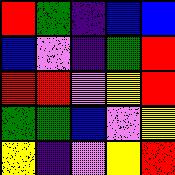[["red", "green", "indigo", "blue", "blue"], ["blue", "violet", "indigo", "green", "red"], ["red", "red", "violet", "yellow", "red"], ["green", "green", "blue", "violet", "yellow"], ["yellow", "indigo", "violet", "yellow", "red"]]